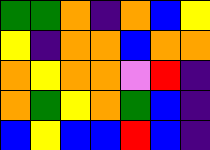[["green", "green", "orange", "indigo", "orange", "blue", "yellow"], ["yellow", "indigo", "orange", "orange", "blue", "orange", "orange"], ["orange", "yellow", "orange", "orange", "violet", "red", "indigo"], ["orange", "green", "yellow", "orange", "green", "blue", "indigo"], ["blue", "yellow", "blue", "blue", "red", "blue", "indigo"]]